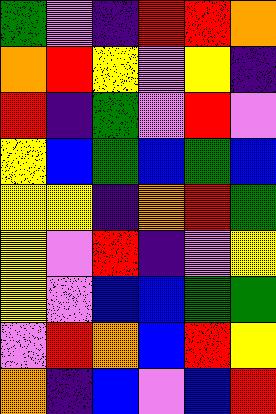[["green", "violet", "indigo", "red", "red", "orange"], ["orange", "red", "yellow", "violet", "yellow", "indigo"], ["red", "indigo", "green", "violet", "red", "violet"], ["yellow", "blue", "green", "blue", "green", "blue"], ["yellow", "yellow", "indigo", "orange", "red", "green"], ["yellow", "violet", "red", "indigo", "violet", "yellow"], ["yellow", "violet", "blue", "blue", "green", "green"], ["violet", "red", "orange", "blue", "red", "yellow"], ["orange", "indigo", "blue", "violet", "blue", "red"]]